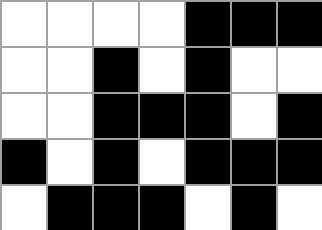[["white", "white", "white", "white", "black", "black", "black"], ["white", "white", "black", "white", "black", "white", "white"], ["white", "white", "black", "black", "black", "white", "black"], ["black", "white", "black", "white", "black", "black", "black"], ["white", "black", "black", "black", "white", "black", "white"]]